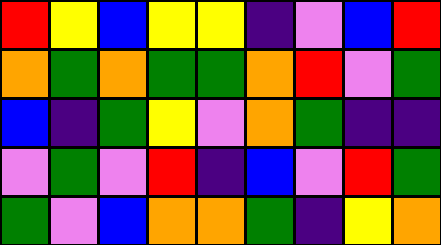[["red", "yellow", "blue", "yellow", "yellow", "indigo", "violet", "blue", "red"], ["orange", "green", "orange", "green", "green", "orange", "red", "violet", "green"], ["blue", "indigo", "green", "yellow", "violet", "orange", "green", "indigo", "indigo"], ["violet", "green", "violet", "red", "indigo", "blue", "violet", "red", "green"], ["green", "violet", "blue", "orange", "orange", "green", "indigo", "yellow", "orange"]]